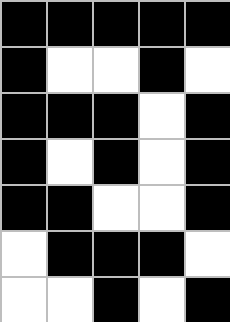[["black", "black", "black", "black", "black"], ["black", "white", "white", "black", "white"], ["black", "black", "black", "white", "black"], ["black", "white", "black", "white", "black"], ["black", "black", "white", "white", "black"], ["white", "black", "black", "black", "white"], ["white", "white", "black", "white", "black"]]